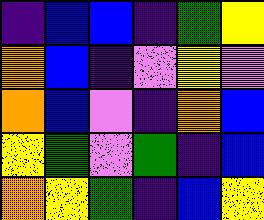[["indigo", "blue", "blue", "indigo", "green", "yellow"], ["orange", "blue", "indigo", "violet", "yellow", "violet"], ["orange", "blue", "violet", "indigo", "orange", "blue"], ["yellow", "green", "violet", "green", "indigo", "blue"], ["orange", "yellow", "green", "indigo", "blue", "yellow"]]